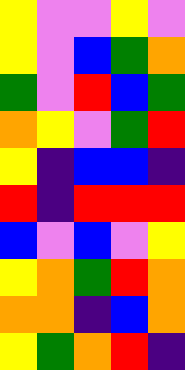[["yellow", "violet", "violet", "yellow", "violet"], ["yellow", "violet", "blue", "green", "orange"], ["green", "violet", "red", "blue", "green"], ["orange", "yellow", "violet", "green", "red"], ["yellow", "indigo", "blue", "blue", "indigo"], ["red", "indigo", "red", "red", "red"], ["blue", "violet", "blue", "violet", "yellow"], ["yellow", "orange", "green", "red", "orange"], ["orange", "orange", "indigo", "blue", "orange"], ["yellow", "green", "orange", "red", "indigo"]]